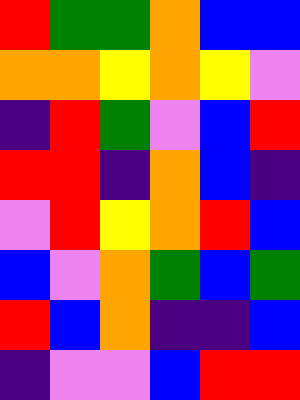[["red", "green", "green", "orange", "blue", "blue"], ["orange", "orange", "yellow", "orange", "yellow", "violet"], ["indigo", "red", "green", "violet", "blue", "red"], ["red", "red", "indigo", "orange", "blue", "indigo"], ["violet", "red", "yellow", "orange", "red", "blue"], ["blue", "violet", "orange", "green", "blue", "green"], ["red", "blue", "orange", "indigo", "indigo", "blue"], ["indigo", "violet", "violet", "blue", "red", "red"]]